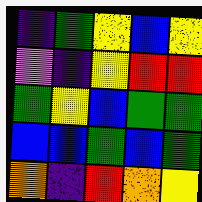[["indigo", "green", "yellow", "blue", "yellow"], ["violet", "indigo", "yellow", "red", "red"], ["green", "yellow", "blue", "green", "green"], ["blue", "blue", "green", "blue", "green"], ["orange", "indigo", "red", "orange", "yellow"]]